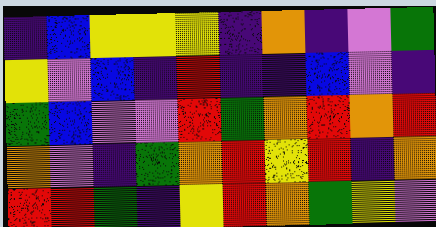[["indigo", "blue", "yellow", "yellow", "yellow", "indigo", "orange", "indigo", "violet", "green"], ["yellow", "violet", "blue", "indigo", "red", "indigo", "indigo", "blue", "violet", "indigo"], ["green", "blue", "violet", "violet", "red", "green", "orange", "red", "orange", "red"], ["orange", "violet", "indigo", "green", "orange", "red", "yellow", "red", "indigo", "orange"], ["red", "red", "green", "indigo", "yellow", "red", "orange", "green", "yellow", "violet"]]